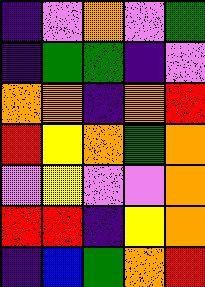[["indigo", "violet", "orange", "violet", "green"], ["indigo", "green", "green", "indigo", "violet"], ["orange", "orange", "indigo", "orange", "red"], ["red", "yellow", "orange", "green", "orange"], ["violet", "yellow", "violet", "violet", "orange"], ["red", "red", "indigo", "yellow", "orange"], ["indigo", "blue", "green", "orange", "red"]]